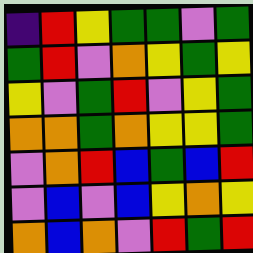[["indigo", "red", "yellow", "green", "green", "violet", "green"], ["green", "red", "violet", "orange", "yellow", "green", "yellow"], ["yellow", "violet", "green", "red", "violet", "yellow", "green"], ["orange", "orange", "green", "orange", "yellow", "yellow", "green"], ["violet", "orange", "red", "blue", "green", "blue", "red"], ["violet", "blue", "violet", "blue", "yellow", "orange", "yellow"], ["orange", "blue", "orange", "violet", "red", "green", "red"]]